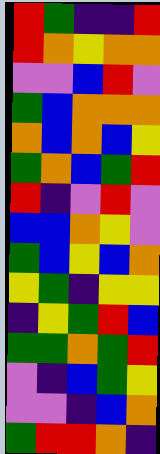[["red", "green", "indigo", "indigo", "red"], ["red", "orange", "yellow", "orange", "orange"], ["violet", "violet", "blue", "red", "violet"], ["green", "blue", "orange", "orange", "orange"], ["orange", "blue", "orange", "blue", "yellow"], ["green", "orange", "blue", "green", "red"], ["red", "indigo", "violet", "red", "violet"], ["blue", "blue", "orange", "yellow", "violet"], ["green", "blue", "yellow", "blue", "orange"], ["yellow", "green", "indigo", "yellow", "yellow"], ["indigo", "yellow", "green", "red", "blue"], ["green", "green", "orange", "green", "red"], ["violet", "indigo", "blue", "green", "yellow"], ["violet", "violet", "indigo", "blue", "orange"], ["green", "red", "red", "orange", "indigo"]]